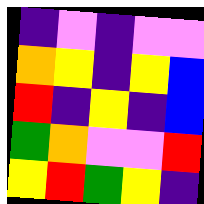[["indigo", "violet", "indigo", "violet", "violet"], ["orange", "yellow", "indigo", "yellow", "blue"], ["red", "indigo", "yellow", "indigo", "blue"], ["green", "orange", "violet", "violet", "red"], ["yellow", "red", "green", "yellow", "indigo"]]